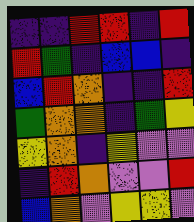[["indigo", "indigo", "red", "red", "indigo", "red"], ["red", "green", "indigo", "blue", "blue", "indigo"], ["blue", "red", "orange", "indigo", "indigo", "red"], ["green", "orange", "orange", "indigo", "green", "yellow"], ["yellow", "orange", "indigo", "yellow", "violet", "violet"], ["indigo", "red", "orange", "violet", "violet", "red"], ["blue", "orange", "violet", "yellow", "yellow", "violet"]]